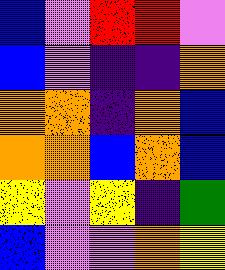[["blue", "violet", "red", "red", "violet"], ["blue", "violet", "indigo", "indigo", "orange"], ["orange", "orange", "indigo", "orange", "blue"], ["orange", "orange", "blue", "orange", "blue"], ["yellow", "violet", "yellow", "indigo", "green"], ["blue", "violet", "violet", "orange", "yellow"]]